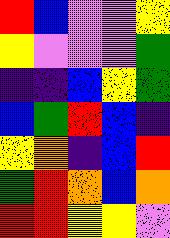[["red", "blue", "violet", "violet", "yellow"], ["yellow", "violet", "violet", "violet", "green"], ["indigo", "indigo", "blue", "yellow", "green"], ["blue", "green", "red", "blue", "indigo"], ["yellow", "orange", "indigo", "blue", "red"], ["green", "red", "orange", "blue", "orange"], ["red", "red", "yellow", "yellow", "violet"]]